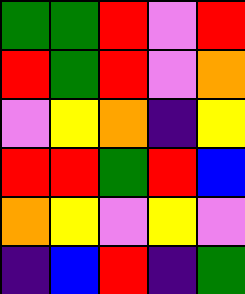[["green", "green", "red", "violet", "red"], ["red", "green", "red", "violet", "orange"], ["violet", "yellow", "orange", "indigo", "yellow"], ["red", "red", "green", "red", "blue"], ["orange", "yellow", "violet", "yellow", "violet"], ["indigo", "blue", "red", "indigo", "green"]]